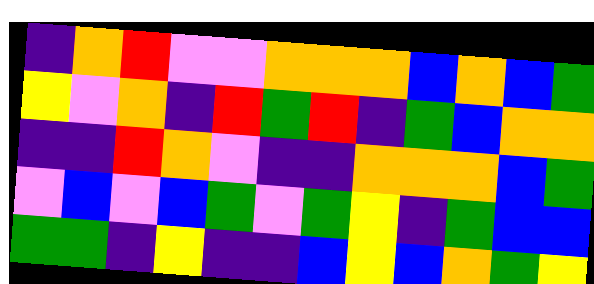[["indigo", "orange", "red", "violet", "violet", "orange", "orange", "orange", "blue", "orange", "blue", "green"], ["yellow", "violet", "orange", "indigo", "red", "green", "red", "indigo", "green", "blue", "orange", "orange"], ["indigo", "indigo", "red", "orange", "violet", "indigo", "indigo", "orange", "orange", "orange", "blue", "green"], ["violet", "blue", "violet", "blue", "green", "violet", "green", "yellow", "indigo", "green", "blue", "blue"], ["green", "green", "indigo", "yellow", "indigo", "indigo", "blue", "yellow", "blue", "orange", "green", "yellow"]]